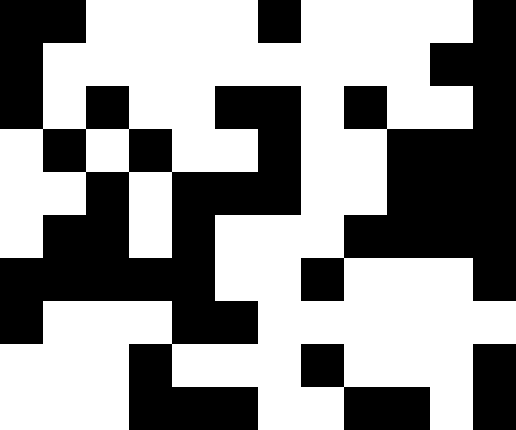[["black", "black", "white", "white", "white", "white", "black", "white", "white", "white", "white", "black"], ["black", "white", "white", "white", "white", "white", "white", "white", "white", "white", "black", "black"], ["black", "white", "black", "white", "white", "black", "black", "white", "black", "white", "white", "black"], ["white", "black", "white", "black", "white", "white", "black", "white", "white", "black", "black", "black"], ["white", "white", "black", "white", "black", "black", "black", "white", "white", "black", "black", "black"], ["white", "black", "black", "white", "black", "white", "white", "white", "black", "black", "black", "black"], ["black", "black", "black", "black", "black", "white", "white", "black", "white", "white", "white", "black"], ["black", "white", "white", "white", "black", "black", "white", "white", "white", "white", "white", "white"], ["white", "white", "white", "black", "white", "white", "white", "black", "white", "white", "white", "black"], ["white", "white", "white", "black", "black", "black", "white", "white", "black", "black", "white", "black"]]